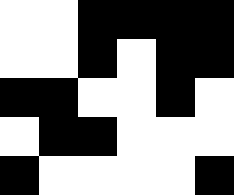[["white", "white", "black", "black", "black", "black"], ["white", "white", "black", "white", "black", "black"], ["black", "black", "white", "white", "black", "white"], ["white", "black", "black", "white", "white", "white"], ["black", "white", "white", "white", "white", "black"]]